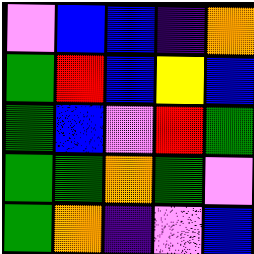[["violet", "blue", "blue", "indigo", "orange"], ["green", "red", "blue", "yellow", "blue"], ["green", "blue", "violet", "red", "green"], ["green", "green", "orange", "green", "violet"], ["green", "orange", "indigo", "violet", "blue"]]